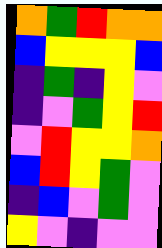[["orange", "green", "red", "orange", "orange"], ["blue", "yellow", "yellow", "yellow", "blue"], ["indigo", "green", "indigo", "yellow", "violet"], ["indigo", "violet", "green", "yellow", "red"], ["violet", "red", "yellow", "yellow", "orange"], ["blue", "red", "yellow", "green", "violet"], ["indigo", "blue", "violet", "green", "violet"], ["yellow", "violet", "indigo", "violet", "violet"]]